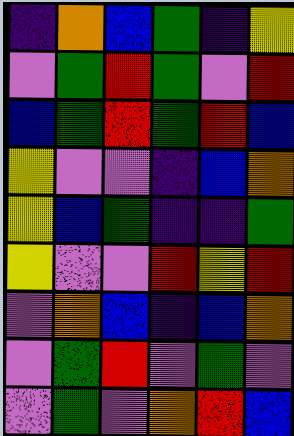[["indigo", "orange", "blue", "green", "indigo", "yellow"], ["violet", "green", "red", "green", "violet", "red"], ["blue", "green", "red", "green", "red", "blue"], ["yellow", "violet", "violet", "indigo", "blue", "orange"], ["yellow", "blue", "green", "indigo", "indigo", "green"], ["yellow", "violet", "violet", "red", "yellow", "red"], ["violet", "orange", "blue", "indigo", "blue", "orange"], ["violet", "green", "red", "violet", "green", "violet"], ["violet", "green", "violet", "orange", "red", "blue"]]